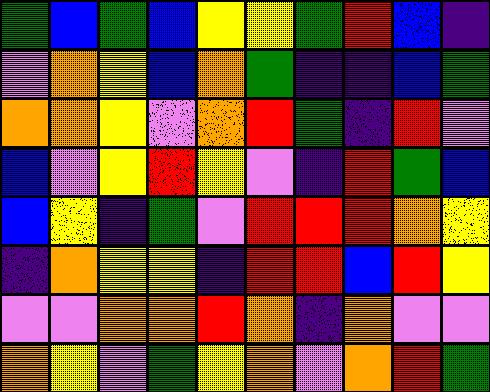[["green", "blue", "green", "blue", "yellow", "yellow", "green", "red", "blue", "indigo"], ["violet", "orange", "yellow", "blue", "orange", "green", "indigo", "indigo", "blue", "green"], ["orange", "orange", "yellow", "violet", "orange", "red", "green", "indigo", "red", "violet"], ["blue", "violet", "yellow", "red", "yellow", "violet", "indigo", "red", "green", "blue"], ["blue", "yellow", "indigo", "green", "violet", "red", "red", "red", "orange", "yellow"], ["indigo", "orange", "yellow", "yellow", "indigo", "red", "red", "blue", "red", "yellow"], ["violet", "violet", "orange", "orange", "red", "orange", "indigo", "orange", "violet", "violet"], ["orange", "yellow", "violet", "green", "yellow", "orange", "violet", "orange", "red", "green"]]